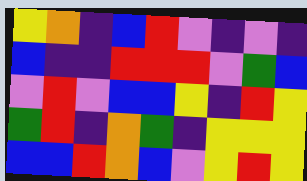[["yellow", "orange", "indigo", "blue", "red", "violet", "indigo", "violet", "indigo"], ["blue", "indigo", "indigo", "red", "red", "red", "violet", "green", "blue"], ["violet", "red", "violet", "blue", "blue", "yellow", "indigo", "red", "yellow"], ["green", "red", "indigo", "orange", "green", "indigo", "yellow", "yellow", "yellow"], ["blue", "blue", "red", "orange", "blue", "violet", "yellow", "red", "yellow"]]